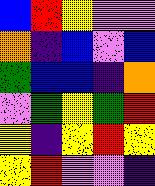[["blue", "red", "yellow", "violet", "violet"], ["orange", "indigo", "blue", "violet", "blue"], ["green", "blue", "blue", "indigo", "orange"], ["violet", "green", "yellow", "green", "red"], ["yellow", "indigo", "yellow", "red", "yellow"], ["yellow", "red", "violet", "violet", "indigo"]]